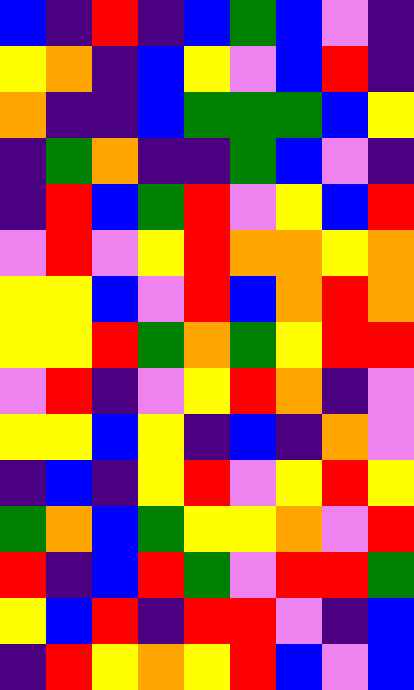[["blue", "indigo", "red", "indigo", "blue", "green", "blue", "violet", "indigo"], ["yellow", "orange", "indigo", "blue", "yellow", "violet", "blue", "red", "indigo"], ["orange", "indigo", "indigo", "blue", "green", "green", "green", "blue", "yellow"], ["indigo", "green", "orange", "indigo", "indigo", "green", "blue", "violet", "indigo"], ["indigo", "red", "blue", "green", "red", "violet", "yellow", "blue", "red"], ["violet", "red", "violet", "yellow", "red", "orange", "orange", "yellow", "orange"], ["yellow", "yellow", "blue", "violet", "red", "blue", "orange", "red", "orange"], ["yellow", "yellow", "red", "green", "orange", "green", "yellow", "red", "red"], ["violet", "red", "indigo", "violet", "yellow", "red", "orange", "indigo", "violet"], ["yellow", "yellow", "blue", "yellow", "indigo", "blue", "indigo", "orange", "violet"], ["indigo", "blue", "indigo", "yellow", "red", "violet", "yellow", "red", "yellow"], ["green", "orange", "blue", "green", "yellow", "yellow", "orange", "violet", "red"], ["red", "indigo", "blue", "red", "green", "violet", "red", "red", "green"], ["yellow", "blue", "red", "indigo", "red", "red", "violet", "indigo", "blue"], ["indigo", "red", "yellow", "orange", "yellow", "red", "blue", "violet", "blue"]]